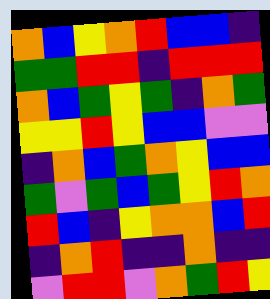[["orange", "blue", "yellow", "orange", "red", "blue", "blue", "indigo"], ["green", "green", "red", "red", "indigo", "red", "red", "red"], ["orange", "blue", "green", "yellow", "green", "indigo", "orange", "green"], ["yellow", "yellow", "red", "yellow", "blue", "blue", "violet", "violet"], ["indigo", "orange", "blue", "green", "orange", "yellow", "blue", "blue"], ["green", "violet", "green", "blue", "green", "yellow", "red", "orange"], ["red", "blue", "indigo", "yellow", "orange", "orange", "blue", "red"], ["indigo", "orange", "red", "indigo", "indigo", "orange", "indigo", "indigo"], ["violet", "red", "red", "violet", "orange", "green", "red", "yellow"]]